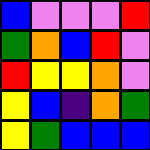[["blue", "violet", "violet", "violet", "red"], ["green", "orange", "blue", "red", "violet"], ["red", "yellow", "yellow", "orange", "violet"], ["yellow", "blue", "indigo", "orange", "green"], ["yellow", "green", "blue", "blue", "blue"]]